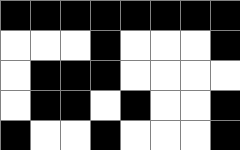[["black", "black", "black", "black", "black", "black", "black", "black"], ["white", "white", "white", "black", "white", "white", "white", "black"], ["white", "black", "black", "black", "white", "white", "white", "white"], ["white", "black", "black", "white", "black", "white", "white", "black"], ["black", "white", "white", "black", "white", "white", "white", "black"]]